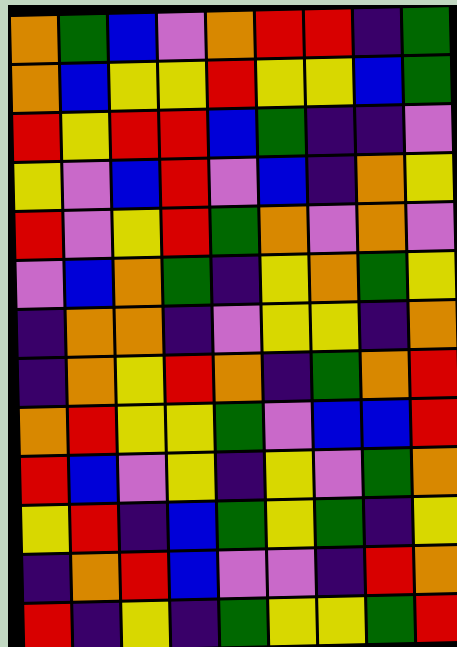[["orange", "green", "blue", "violet", "orange", "red", "red", "indigo", "green"], ["orange", "blue", "yellow", "yellow", "red", "yellow", "yellow", "blue", "green"], ["red", "yellow", "red", "red", "blue", "green", "indigo", "indigo", "violet"], ["yellow", "violet", "blue", "red", "violet", "blue", "indigo", "orange", "yellow"], ["red", "violet", "yellow", "red", "green", "orange", "violet", "orange", "violet"], ["violet", "blue", "orange", "green", "indigo", "yellow", "orange", "green", "yellow"], ["indigo", "orange", "orange", "indigo", "violet", "yellow", "yellow", "indigo", "orange"], ["indigo", "orange", "yellow", "red", "orange", "indigo", "green", "orange", "red"], ["orange", "red", "yellow", "yellow", "green", "violet", "blue", "blue", "red"], ["red", "blue", "violet", "yellow", "indigo", "yellow", "violet", "green", "orange"], ["yellow", "red", "indigo", "blue", "green", "yellow", "green", "indigo", "yellow"], ["indigo", "orange", "red", "blue", "violet", "violet", "indigo", "red", "orange"], ["red", "indigo", "yellow", "indigo", "green", "yellow", "yellow", "green", "red"]]